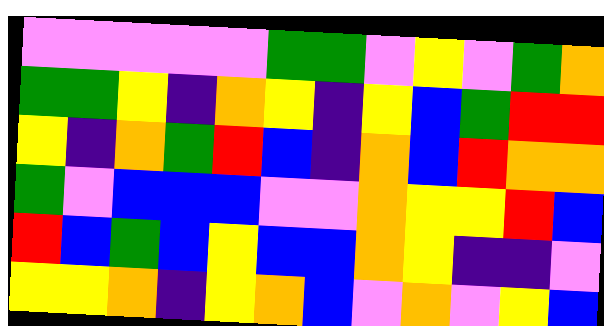[["violet", "violet", "violet", "violet", "violet", "green", "green", "violet", "yellow", "violet", "green", "orange"], ["green", "green", "yellow", "indigo", "orange", "yellow", "indigo", "yellow", "blue", "green", "red", "red"], ["yellow", "indigo", "orange", "green", "red", "blue", "indigo", "orange", "blue", "red", "orange", "orange"], ["green", "violet", "blue", "blue", "blue", "violet", "violet", "orange", "yellow", "yellow", "red", "blue"], ["red", "blue", "green", "blue", "yellow", "blue", "blue", "orange", "yellow", "indigo", "indigo", "violet"], ["yellow", "yellow", "orange", "indigo", "yellow", "orange", "blue", "violet", "orange", "violet", "yellow", "blue"]]